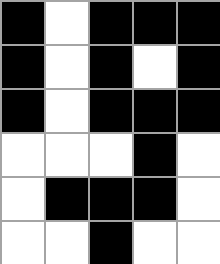[["black", "white", "black", "black", "black"], ["black", "white", "black", "white", "black"], ["black", "white", "black", "black", "black"], ["white", "white", "white", "black", "white"], ["white", "black", "black", "black", "white"], ["white", "white", "black", "white", "white"]]